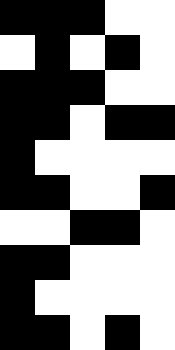[["black", "black", "black", "white", "white"], ["white", "black", "white", "black", "white"], ["black", "black", "black", "white", "white"], ["black", "black", "white", "black", "black"], ["black", "white", "white", "white", "white"], ["black", "black", "white", "white", "black"], ["white", "white", "black", "black", "white"], ["black", "black", "white", "white", "white"], ["black", "white", "white", "white", "white"], ["black", "black", "white", "black", "white"]]